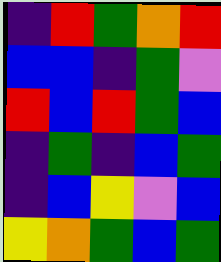[["indigo", "red", "green", "orange", "red"], ["blue", "blue", "indigo", "green", "violet"], ["red", "blue", "red", "green", "blue"], ["indigo", "green", "indigo", "blue", "green"], ["indigo", "blue", "yellow", "violet", "blue"], ["yellow", "orange", "green", "blue", "green"]]